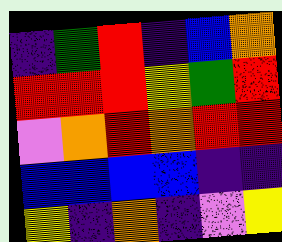[["indigo", "green", "red", "indigo", "blue", "orange"], ["red", "red", "red", "yellow", "green", "red"], ["violet", "orange", "red", "orange", "red", "red"], ["blue", "blue", "blue", "blue", "indigo", "indigo"], ["yellow", "indigo", "orange", "indigo", "violet", "yellow"]]